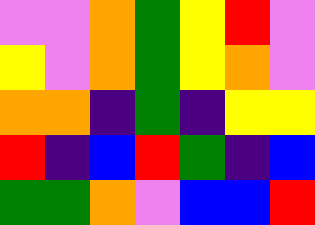[["violet", "violet", "orange", "green", "yellow", "red", "violet"], ["yellow", "violet", "orange", "green", "yellow", "orange", "violet"], ["orange", "orange", "indigo", "green", "indigo", "yellow", "yellow"], ["red", "indigo", "blue", "red", "green", "indigo", "blue"], ["green", "green", "orange", "violet", "blue", "blue", "red"]]